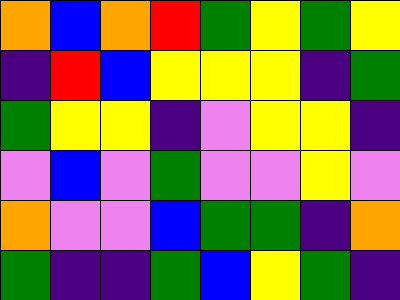[["orange", "blue", "orange", "red", "green", "yellow", "green", "yellow"], ["indigo", "red", "blue", "yellow", "yellow", "yellow", "indigo", "green"], ["green", "yellow", "yellow", "indigo", "violet", "yellow", "yellow", "indigo"], ["violet", "blue", "violet", "green", "violet", "violet", "yellow", "violet"], ["orange", "violet", "violet", "blue", "green", "green", "indigo", "orange"], ["green", "indigo", "indigo", "green", "blue", "yellow", "green", "indigo"]]